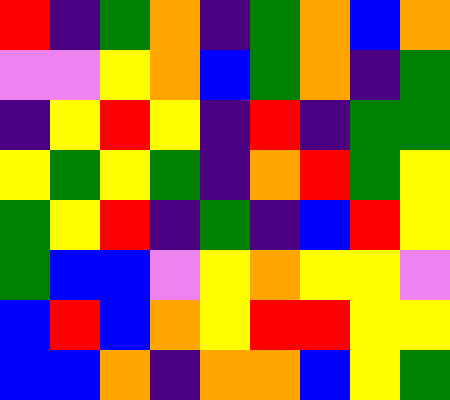[["red", "indigo", "green", "orange", "indigo", "green", "orange", "blue", "orange"], ["violet", "violet", "yellow", "orange", "blue", "green", "orange", "indigo", "green"], ["indigo", "yellow", "red", "yellow", "indigo", "red", "indigo", "green", "green"], ["yellow", "green", "yellow", "green", "indigo", "orange", "red", "green", "yellow"], ["green", "yellow", "red", "indigo", "green", "indigo", "blue", "red", "yellow"], ["green", "blue", "blue", "violet", "yellow", "orange", "yellow", "yellow", "violet"], ["blue", "red", "blue", "orange", "yellow", "red", "red", "yellow", "yellow"], ["blue", "blue", "orange", "indigo", "orange", "orange", "blue", "yellow", "green"]]